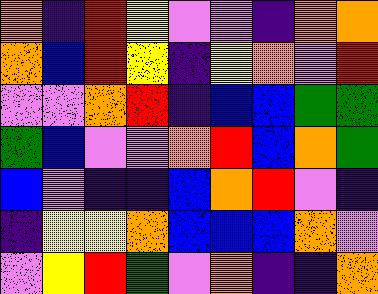[["orange", "indigo", "red", "yellow", "violet", "violet", "indigo", "orange", "orange"], ["orange", "blue", "red", "yellow", "indigo", "yellow", "orange", "violet", "red"], ["violet", "violet", "orange", "red", "indigo", "blue", "blue", "green", "green"], ["green", "blue", "violet", "violet", "orange", "red", "blue", "orange", "green"], ["blue", "violet", "indigo", "indigo", "blue", "orange", "red", "violet", "indigo"], ["indigo", "yellow", "yellow", "orange", "blue", "blue", "blue", "orange", "violet"], ["violet", "yellow", "red", "green", "violet", "orange", "indigo", "indigo", "orange"]]